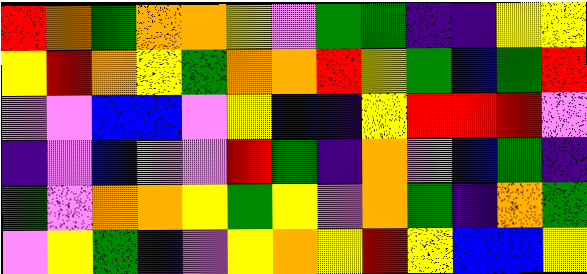[["red", "orange", "green", "orange", "orange", "yellow", "violet", "green", "green", "indigo", "indigo", "yellow", "yellow"], ["yellow", "red", "orange", "yellow", "green", "orange", "orange", "red", "yellow", "green", "blue", "green", "red"], ["violet", "violet", "blue", "blue", "violet", "yellow", "blue", "indigo", "yellow", "red", "red", "red", "violet"], ["indigo", "violet", "blue", "violet", "violet", "red", "green", "indigo", "orange", "violet", "blue", "green", "indigo"], ["green", "violet", "orange", "orange", "yellow", "green", "yellow", "violet", "orange", "green", "indigo", "orange", "green"], ["violet", "yellow", "green", "indigo", "violet", "yellow", "orange", "yellow", "red", "yellow", "blue", "blue", "yellow"]]